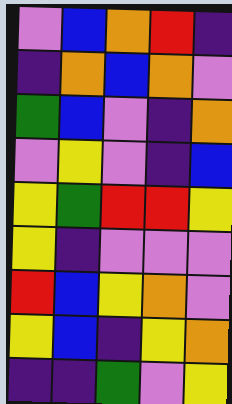[["violet", "blue", "orange", "red", "indigo"], ["indigo", "orange", "blue", "orange", "violet"], ["green", "blue", "violet", "indigo", "orange"], ["violet", "yellow", "violet", "indigo", "blue"], ["yellow", "green", "red", "red", "yellow"], ["yellow", "indigo", "violet", "violet", "violet"], ["red", "blue", "yellow", "orange", "violet"], ["yellow", "blue", "indigo", "yellow", "orange"], ["indigo", "indigo", "green", "violet", "yellow"]]